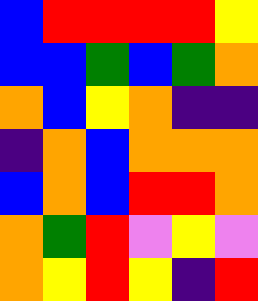[["blue", "red", "red", "red", "red", "yellow"], ["blue", "blue", "green", "blue", "green", "orange"], ["orange", "blue", "yellow", "orange", "indigo", "indigo"], ["indigo", "orange", "blue", "orange", "orange", "orange"], ["blue", "orange", "blue", "red", "red", "orange"], ["orange", "green", "red", "violet", "yellow", "violet"], ["orange", "yellow", "red", "yellow", "indigo", "red"]]